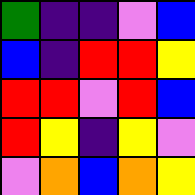[["green", "indigo", "indigo", "violet", "blue"], ["blue", "indigo", "red", "red", "yellow"], ["red", "red", "violet", "red", "blue"], ["red", "yellow", "indigo", "yellow", "violet"], ["violet", "orange", "blue", "orange", "yellow"]]